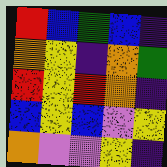[["red", "blue", "green", "blue", "indigo"], ["orange", "yellow", "indigo", "orange", "green"], ["red", "yellow", "red", "orange", "indigo"], ["blue", "yellow", "blue", "violet", "yellow"], ["orange", "violet", "violet", "yellow", "indigo"]]